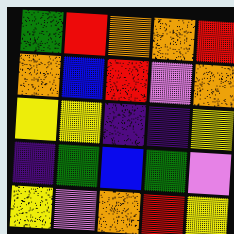[["green", "red", "orange", "orange", "red"], ["orange", "blue", "red", "violet", "orange"], ["yellow", "yellow", "indigo", "indigo", "yellow"], ["indigo", "green", "blue", "green", "violet"], ["yellow", "violet", "orange", "red", "yellow"]]